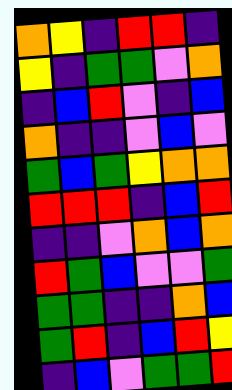[["orange", "yellow", "indigo", "red", "red", "indigo"], ["yellow", "indigo", "green", "green", "violet", "orange"], ["indigo", "blue", "red", "violet", "indigo", "blue"], ["orange", "indigo", "indigo", "violet", "blue", "violet"], ["green", "blue", "green", "yellow", "orange", "orange"], ["red", "red", "red", "indigo", "blue", "red"], ["indigo", "indigo", "violet", "orange", "blue", "orange"], ["red", "green", "blue", "violet", "violet", "green"], ["green", "green", "indigo", "indigo", "orange", "blue"], ["green", "red", "indigo", "blue", "red", "yellow"], ["indigo", "blue", "violet", "green", "green", "red"]]